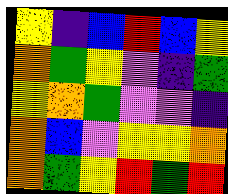[["yellow", "indigo", "blue", "red", "blue", "yellow"], ["orange", "green", "yellow", "violet", "indigo", "green"], ["yellow", "orange", "green", "violet", "violet", "indigo"], ["orange", "blue", "violet", "yellow", "yellow", "orange"], ["orange", "green", "yellow", "red", "green", "red"]]